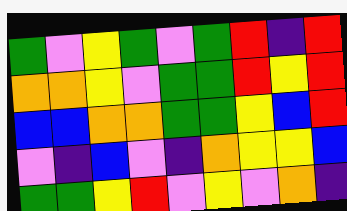[["green", "violet", "yellow", "green", "violet", "green", "red", "indigo", "red"], ["orange", "orange", "yellow", "violet", "green", "green", "red", "yellow", "red"], ["blue", "blue", "orange", "orange", "green", "green", "yellow", "blue", "red"], ["violet", "indigo", "blue", "violet", "indigo", "orange", "yellow", "yellow", "blue"], ["green", "green", "yellow", "red", "violet", "yellow", "violet", "orange", "indigo"]]